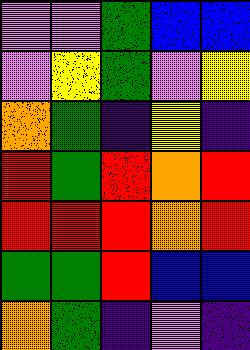[["violet", "violet", "green", "blue", "blue"], ["violet", "yellow", "green", "violet", "yellow"], ["orange", "green", "indigo", "yellow", "indigo"], ["red", "green", "red", "orange", "red"], ["red", "red", "red", "orange", "red"], ["green", "green", "red", "blue", "blue"], ["orange", "green", "indigo", "violet", "indigo"]]